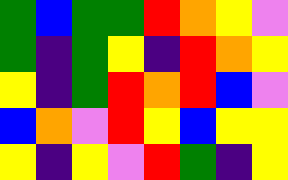[["green", "blue", "green", "green", "red", "orange", "yellow", "violet"], ["green", "indigo", "green", "yellow", "indigo", "red", "orange", "yellow"], ["yellow", "indigo", "green", "red", "orange", "red", "blue", "violet"], ["blue", "orange", "violet", "red", "yellow", "blue", "yellow", "yellow"], ["yellow", "indigo", "yellow", "violet", "red", "green", "indigo", "yellow"]]